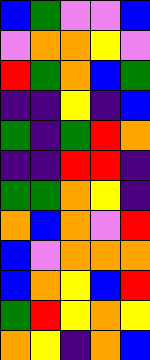[["blue", "green", "violet", "violet", "blue"], ["violet", "orange", "orange", "yellow", "violet"], ["red", "green", "orange", "blue", "green"], ["indigo", "indigo", "yellow", "indigo", "blue"], ["green", "indigo", "green", "red", "orange"], ["indigo", "indigo", "red", "red", "indigo"], ["green", "green", "orange", "yellow", "indigo"], ["orange", "blue", "orange", "violet", "red"], ["blue", "violet", "orange", "orange", "orange"], ["blue", "orange", "yellow", "blue", "red"], ["green", "red", "yellow", "orange", "yellow"], ["orange", "yellow", "indigo", "orange", "blue"]]